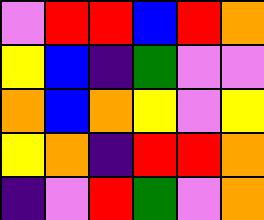[["violet", "red", "red", "blue", "red", "orange"], ["yellow", "blue", "indigo", "green", "violet", "violet"], ["orange", "blue", "orange", "yellow", "violet", "yellow"], ["yellow", "orange", "indigo", "red", "red", "orange"], ["indigo", "violet", "red", "green", "violet", "orange"]]